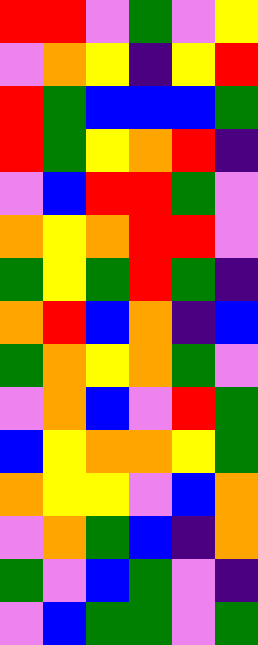[["red", "red", "violet", "green", "violet", "yellow"], ["violet", "orange", "yellow", "indigo", "yellow", "red"], ["red", "green", "blue", "blue", "blue", "green"], ["red", "green", "yellow", "orange", "red", "indigo"], ["violet", "blue", "red", "red", "green", "violet"], ["orange", "yellow", "orange", "red", "red", "violet"], ["green", "yellow", "green", "red", "green", "indigo"], ["orange", "red", "blue", "orange", "indigo", "blue"], ["green", "orange", "yellow", "orange", "green", "violet"], ["violet", "orange", "blue", "violet", "red", "green"], ["blue", "yellow", "orange", "orange", "yellow", "green"], ["orange", "yellow", "yellow", "violet", "blue", "orange"], ["violet", "orange", "green", "blue", "indigo", "orange"], ["green", "violet", "blue", "green", "violet", "indigo"], ["violet", "blue", "green", "green", "violet", "green"]]